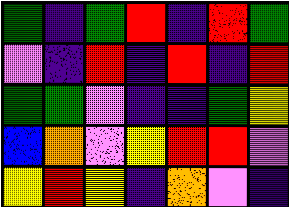[["green", "indigo", "green", "red", "indigo", "red", "green"], ["violet", "indigo", "red", "indigo", "red", "indigo", "red"], ["green", "green", "violet", "indigo", "indigo", "green", "yellow"], ["blue", "orange", "violet", "yellow", "red", "red", "violet"], ["yellow", "red", "yellow", "indigo", "orange", "violet", "indigo"]]